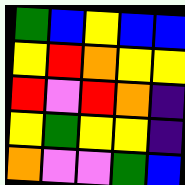[["green", "blue", "yellow", "blue", "blue"], ["yellow", "red", "orange", "yellow", "yellow"], ["red", "violet", "red", "orange", "indigo"], ["yellow", "green", "yellow", "yellow", "indigo"], ["orange", "violet", "violet", "green", "blue"]]